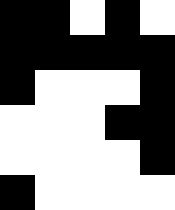[["black", "black", "white", "black", "white"], ["black", "black", "black", "black", "black"], ["black", "white", "white", "white", "black"], ["white", "white", "white", "black", "black"], ["white", "white", "white", "white", "black"], ["black", "white", "white", "white", "white"]]